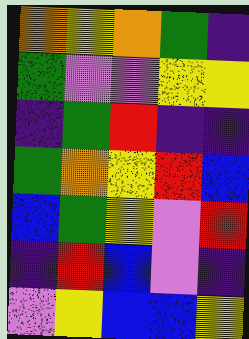[["orange", "yellow", "orange", "green", "indigo"], ["green", "violet", "violet", "yellow", "yellow"], ["indigo", "green", "red", "indigo", "indigo"], ["green", "orange", "yellow", "red", "blue"], ["blue", "green", "yellow", "violet", "red"], ["indigo", "red", "blue", "violet", "indigo"], ["violet", "yellow", "blue", "blue", "yellow"]]